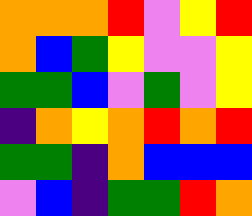[["orange", "orange", "orange", "red", "violet", "yellow", "red"], ["orange", "blue", "green", "yellow", "violet", "violet", "yellow"], ["green", "green", "blue", "violet", "green", "violet", "yellow"], ["indigo", "orange", "yellow", "orange", "red", "orange", "red"], ["green", "green", "indigo", "orange", "blue", "blue", "blue"], ["violet", "blue", "indigo", "green", "green", "red", "orange"]]